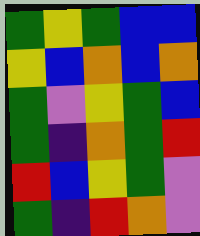[["green", "yellow", "green", "blue", "blue"], ["yellow", "blue", "orange", "blue", "orange"], ["green", "violet", "yellow", "green", "blue"], ["green", "indigo", "orange", "green", "red"], ["red", "blue", "yellow", "green", "violet"], ["green", "indigo", "red", "orange", "violet"]]